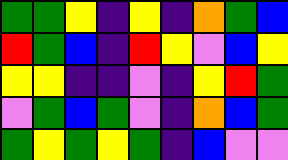[["green", "green", "yellow", "indigo", "yellow", "indigo", "orange", "green", "blue"], ["red", "green", "blue", "indigo", "red", "yellow", "violet", "blue", "yellow"], ["yellow", "yellow", "indigo", "indigo", "violet", "indigo", "yellow", "red", "green"], ["violet", "green", "blue", "green", "violet", "indigo", "orange", "blue", "green"], ["green", "yellow", "green", "yellow", "green", "indigo", "blue", "violet", "violet"]]